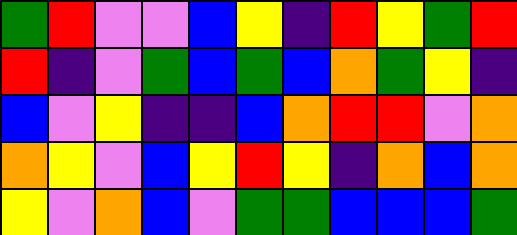[["green", "red", "violet", "violet", "blue", "yellow", "indigo", "red", "yellow", "green", "red"], ["red", "indigo", "violet", "green", "blue", "green", "blue", "orange", "green", "yellow", "indigo"], ["blue", "violet", "yellow", "indigo", "indigo", "blue", "orange", "red", "red", "violet", "orange"], ["orange", "yellow", "violet", "blue", "yellow", "red", "yellow", "indigo", "orange", "blue", "orange"], ["yellow", "violet", "orange", "blue", "violet", "green", "green", "blue", "blue", "blue", "green"]]